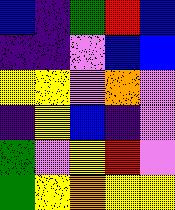[["blue", "indigo", "green", "red", "blue"], ["indigo", "indigo", "violet", "blue", "blue"], ["yellow", "yellow", "violet", "orange", "violet"], ["indigo", "yellow", "blue", "indigo", "violet"], ["green", "violet", "yellow", "red", "violet"], ["green", "yellow", "orange", "yellow", "yellow"]]